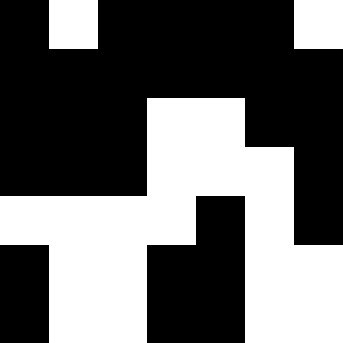[["black", "white", "black", "black", "black", "black", "white"], ["black", "black", "black", "black", "black", "black", "black"], ["black", "black", "black", "white", "white", "black", "black"], ["black", "black", "black", "white", "white", "white", "black"], ["white", "white", "white", "white", "black", "white", "black"], ["black", "white", "white", "black", "black", "white", "white"], ["black", "white", "white", "black", "black", "white", "white"]]